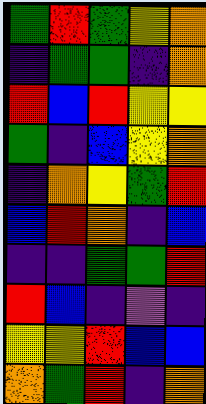[["green", "red", "green", "yellow", "orange"], ["indigo", "green", "green", "indigo", "orange"], ["red", "blue", "red", "yellow", "yellow"], ["green", "indigo", "blue", "yellow", "orange"], ["indigo", "orange", "yellow", "green", "red"], ["blue", "red", "orange", "indigo", "blue"], ["indigo", "indigo", "green", "green", "red"], ["red", "blue", "indigo", "violet", "indigo"], ["yellow", "yellow", "red", "blue", "blue"], ["orange", "green", "red", "indigo", "orange"]]